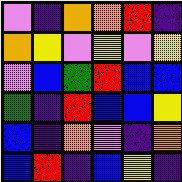[["violet", "indigo", "orange", "orange", "red", "indigo"], ["orange", "yellow", "violet", "yellow", "violet", "yellow"], ["violet", "blue", "green", "red", "blue", "blue"], ["green", "indigo", "red", "blue", "blue", "yellow"], ["blue", "indigo", "orange", "violet", "indigo", "orange"], ["blue", "red", "indigo", "blue", "yellow", "indigo"]]